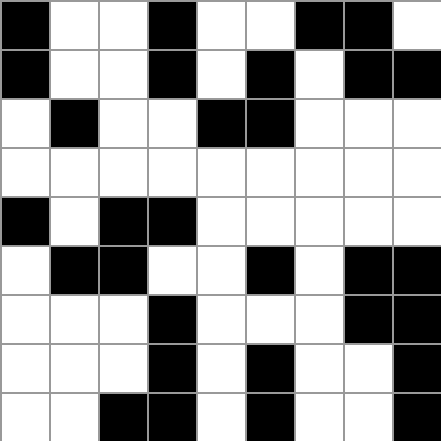[["black", "white", "white", "black", "white", "white", "black", "black", "white"], ["black", "white", "white", "black", "white", "black", "white", "black", "black"], ["white", "black", "white", "white", "black", "black", "white", "white", "white"], ["white", "white", "white", "white", "white", "white", "white", "white", "white"], ["black", "white", "black", "black", "white", "white", "white", "white", "white"], ["white", "black", "black", "white", "white", "black", "white", "black", "black"], ["white", "white", "white", "black", "white", "white", "white", "black", "black"], ["white", "white", "white", "black", "white", "black", "white", "white", "black"], ["white", "white", "black", "black", "white", "black", "white", "white", "black"]]